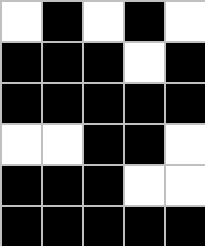[["white", "black", "white", "black", "white"], ["black", "black", "black", "white", "black"], ["black", "black", "black", "black", "black"], ["white", "white", "black", "black", "white"], ["black", "black", "black", "white", "white"], ["black", "black", "black", "black", "black"]]